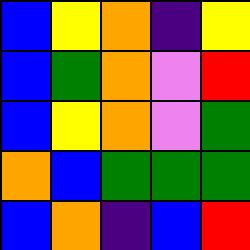[["blue", "yellow", "orange", "indigo", "yellow"], ["blue", "green", "orange", "violet", "red"], ["blue", "yellow", "orange", "violet", "green"], ["orange", "blue", "green", "green", "green"], ["blue", "orange", "indigo", "blue", "red"]]